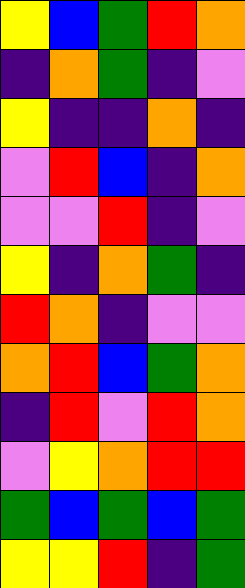[["yellow", "blue", "green", "red", "orange"], ["indigo", "orange", "green", "indigo", "violet"], ["yellow", "indigo", "indigo", "orange", "indigo"], ["violet", "red", "blue", "indigo", "orange"], ["violet", "violet", "red", "indigo", "violet"], ["yellow", "indigo", "orange", "green", "indigo"], ["red", "orange", "indigo", "violet", "violet"], ["orange", "red", "blue", "green", "orange"], ["indigo", "red", "violet", "red", "orange"], ["violet", "yellow", "orange", "red", "red"], ["green", "blue", "green", "blue", "green"], ["yellow", "yellow", "red", "indigo", "green"]]